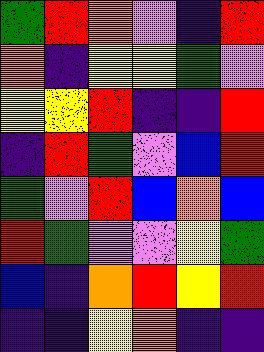[["green", "red", "orange", "violet", "indigo", "red"], ["orange", "indigo", "yellow", "yellow", "green", "violet"], ["yellow", "yellow", "red", "indigo", "indigo", "red"], ["indigo", "red", "green", "violet", "blue", "red"], ["green", "violet", "red", "blue", "orange", "blue"], ["red", "green", "violet", "violet", "yellow", "green"], ["blue", "indigo", "orange", "red", "yellow", "red"], ["indigo", "indigo", "yellow", "orange", "indigo", "indigo"]]